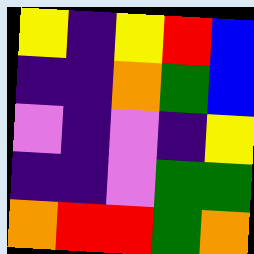[["yellow", "indigo", "yellow", "red", "blue"], ["indigo", "indigo", "orange", "green", "blue"], ["violet", "indigo", "violet", "indigo", "yellow"], ["indigo", "indigo", "violet", "green", "green"], ["orange", "red", "red", "green", "orange"]]